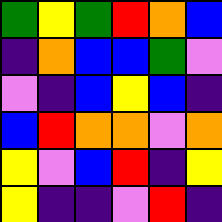[["green", "yellow", "green", "red", "orange", "blue"], ["indigo", "orange", "blue", "blue", "green", "violet"], ["violet", "indigo", "blue", "yellow", "blue", "indigo"], ["blue", "red", "orange", "orange", "violet", "orange"], ["yellow", "violet", "blue", "red", "indigo", "yellow"], ["yellow", "indigo", "indigo", "violet", "red", "indigo"]]